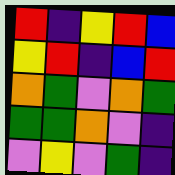[["red", "indigo", "yellow", "red", "blue"], ["yellow", "red", "indigo", "blue", "red"], ["orange", "green", "violet", "orange", "green"], ["green", "green", "orange", "violet", "indigo"], ["violet", "yellow", "violet", "green", "indigo"]]